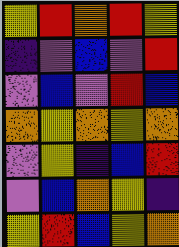[["yellow", "red", "orange", "red", "yellow"], ["indigo", "violet", "blue", "violet", "red"], ["violet", "blue", "violet", "red", "blue"], ["orange", "yellow", "orange", "yellow", "orange"], ["violet", "yellow", "indigo", "blue", "red"], ["violet", "blue", "orange", "yellow", "indigo"], ["yellow", "red", "blue", "yellow", "orange"]]